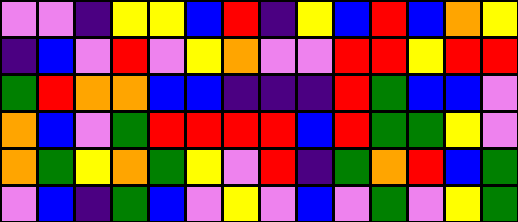[["violet", "violet", "indigo", "yellow", "yellow", "blue", "red", "indigo", "yellow", "blue", "red", "blue", "orange", "yellow"], ["indigo", "blue", "violet", "red", "violet", "yellow", "orange", "violet", "violet", "red", "red", "yellow", "red", "red"], ["green", "red", "orange", "orange", "blue", "blue", "indigo", "indigo", "indigo", "red", "green", "blue", "blue", "violet"], ["orange", "blue", "violet", "green", "red", "red", "red", "red", "blue", "red", "green", "green", "yellow", "violet"], ["orange", "green", "yellow", "orange", "green", "yellow", "violet", "red", "indigo", "green", "orange", "red", "blue", "green"], ["violet", "blue", "indigo", "green", "blue", "violet", "yellow", "violet", "blue", "violet", "green", "violet", "yellow", "green"]]